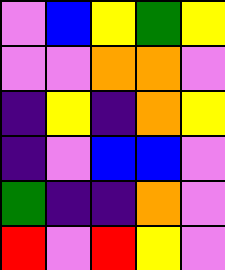[["violet", "blue", "yellow", "green", "yellow"], ["violet", "violet", "orange", "orange", "violet"], ["indigo", "yellow", "indigo", "orange", "yellow"], ["indigo", "violet", "blue", "blue", "violet"], ["green", "indigo", "indigo", "orange", "violet"], ["red", "violet", "red", "yellow", "violet"]]